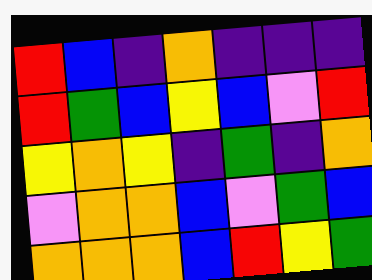[["red", "blue", "indigo", "orange", "indigo", "indigo", "indigo"], ["red", "green", "blue", "yellow", "blue", "violet", "red"], ["yellow", "orange", "yellow", "indigo", "green", "indigo", "orange"], ["violet", "orange", "orange", "blue", "violet", "green", "blue"], ["orange", "orange", "orange", "blue", "red", "yellow", "green"]]